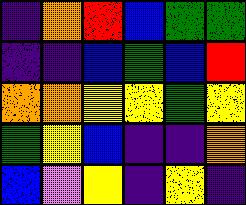[["indigo", "orange", "red", "blue", "green", "green"], ["indigo", "indigo", "blue", "green", "blue", "red"], ["orange", "orange", "yellow", "yellow", "green", "yellow"], ["green", "yellow", "blue", "indigo", "indigo", "orange"], ["blue", "violet", "yellow", "indigo", "yellow", "indigo"]]